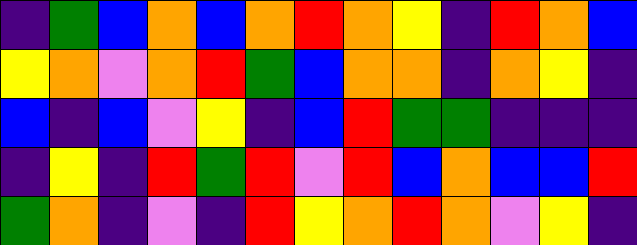[["indigo", "green", "blue", "orange", "blue", "orange", "red", "orange", "yellow", "indigo", "red", "orange", "blue"], ["yellow", "orange", "violet", "orange", "red", "green", "blue", "orange", "orange", "indigo", "orange", "yellow", "indigo"], ["blue", "indigo", "blue", "violet", "yellow", "indigo", "blue", "red", "green", "green", "indigo", "indigo", "indigo"], ["indigo", "yellow", "indigo", "red", "green", "red", "violet", "red", "blue", "orange", "blue", "blue", "red"], ["green", "orange", "indigo", "violet", "indigo", "red", "yellow", "orange", "red", "orange", "violet", "yellow", "indigo"]]